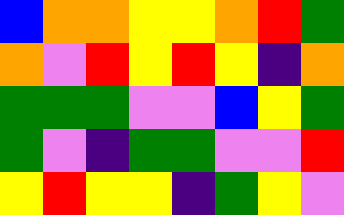[["blue", "orange", "orange", "yellow", "yellow", "orange", "red", "green"], ["orange", "violet", "red", "yellow", "red", "yellow", "indigo", "orange"], ["green", "green", "green", "violet", "violet", "blue", "yellow", "green"], ["green", "violet", "indigo", "green", "green", "violet", "violet", "red"], ["yellow", "red", "yellow", "yellow", "indigo", "green", "yellow", "violet"]]